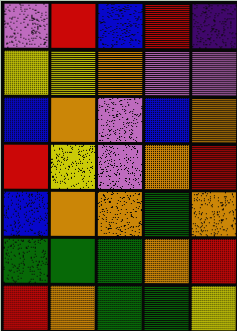[["violet", "red", "blue", "red", "indigo"], ["yellow", "yellow", "orange", "violet", "violet"], ["blue", "orange", "violet", "blue", "orange"], ["red", "yellow", "violet", "orange", "red"], ["blue", "orange", "orange", "green", "orange"], ["green", "green", "green", "orange", "red"], ["red", "orange", "green", "green", "yellow"]]